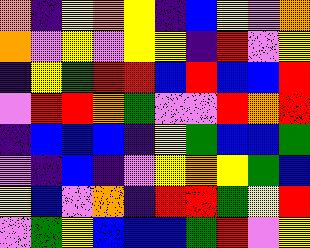[["orange", "indigo", "yellow", "orange", "yellow", "indigo", "blue", "yellow", "violet", "orange"], ["orange", "violet", "yellow", "violet", "yellow", "yellow", "indigo", "red", "violet", "yellow"], ["indigo", "yellow", "green", "red", "red", "blue", "red", "blue", "blue", "red"], ["violet", "red", "red", "orange", "green", "violet", "violet", "red", "orange", "red"], ["indigo", "blue", "blue", "blue", "indigo", "yellow", "green", "blue", "blue", "green"], ["violet", "indigo", "blue", "indigo", "violet", "yellow", "orange", "yellow", "green", "blue"], ["yellow", "blue", "violet", "orange", "indigo", "red", "red", "green", "yellow", "red"], ["violet", "green", "yellow", "blue", "blue", "blue", "green", "red", "violet", "yellow"]]